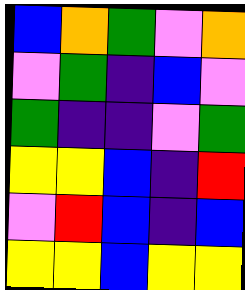[["blue", "orange", "green", "violet", "orange"], ["violet", "green", "indigo", "blue", "violet"], ["green", "indigo", "indigo", "violet", "green"], ["yellow", "yellow", "blue", "indigo", "red"], ["violet", "red", "blue", "indigo", "blue"], ["yellow", "yellow", "blue", "yellow", "yellow"]]